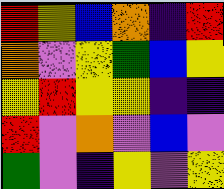[["red", "yellow", "blue", "orange", "indigo", "red"], ["orange", "violet", "yellow", "green", "blue", "yellow"], ["yellow", "red", "yellow", "yellow", "indigo", "indigo"], ["red", "violet", "orange", "violet", "blue", "violet"], ["green", "violet", "indigo", "yellow", "violet", "yellow"]]